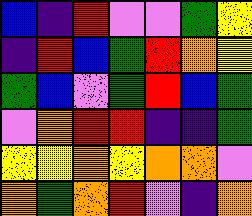[["blue", "indigo", "red", "violet", "violet", "green", "yellow"], ["indigo", "red", "blue", "green", "red", "orange", "yellow"], ["green", "blue", "violet", "green", "red", "blue", "green"], ["violet", "orange", "red", "red", "indigo", "indigo", "green"], ["yellow", "yellow", "orange", "yellow", "orange", "orange", "violet"], ["orange", "green", "orange", "red", "violet", "indigo", "orange"]]